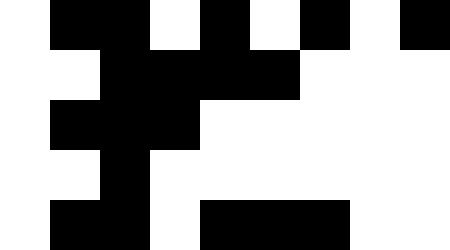[["white", "black", "black", "white", "black", "white", "black", "white", "black"], ["white", "white", "black", "black", "black", "black", "white", "white", "white"], ["white", "black", "black", "black", "white", "white", "white", "white", "white"], ["white", "white", "black", "white", "white", "white", "white", "white", "white"], ["white", "black", "black", "white", "black", "black", "black", "white", "white"]]